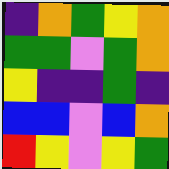[["indigo", "orange", "green", "yellow", "orange"], ["green", "green", "violet", "green", "orange"], ["yellow", "indigo", "indigo", "green", "indigo"], ["blue", "blue", "violet", "blue", "orange"], ["red", "yellow", "violet", "yellow", "green"]]